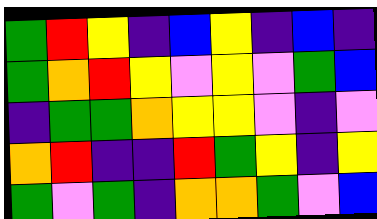[["green", "red", "yellow", "indigo", "blue", "yellow", "indigo", "blue", "indigo"], ["green", "orange", "red", "yellow", "violet", "yellow", "violet", "green", "blue"], ["indigo", "green", "green", "orange", "yellow", "yellow", "violet", "indigo", "violet"], ["orange", "red", "indigo", "indigo", "red", "green", "yellow", "indigo", "yellow"], ["green", "violet", "green", "indigo", "orange", "orange", "green", "violet", "blue"]]